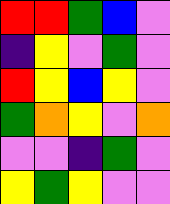[["red", "red", "green", "blue", "violet"], ["indigo", "yellow", "violet", "green", "violet"], ["red", "yellow", "blue", "yellow", "violet"], ["green", "orange", "yellow", "violet", "orange"], ["violet", "violet", "indigo", "green", "violet"], ["yellow", "green", "yellow", "violet", "violet"]]